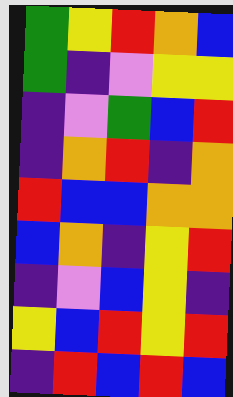[["green", "yellow", "red", "orange", "blue"], ["green", "indigo", "violet", "yellow", "yellow"], ["indigo", "violet", "green", "blue", "red"], ["indigo", "orange", "red", "indigo", "orange"], ["red", "blue", "blue", "orange", "orange"], ["blue", "orange", "indigo", "yellow", "red"], ["indigo", "violet", "blue", "yellow", "indigo"], ["yellow", "blue", "red", "yellow", "red"], ["indigo", "red", "blue", "red", "blue"]]